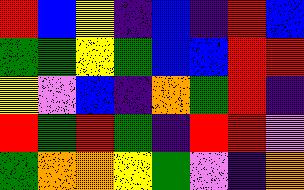[["red", "blue", "yellow", "indigo", "blue", "indigo", "red", "blue"], ["green", "green", "yellow", "green", "blue", "blue", "red", "red"], ["yellow", "violet", "blue", "indigo", "orange", "green", "red", "indigo"], ["red", "green", "red", "green", "indigo", "red", "red", "violet"], ["green", "orange", "orange", "yellow", "green", "violet", "indigo", "orange"]]